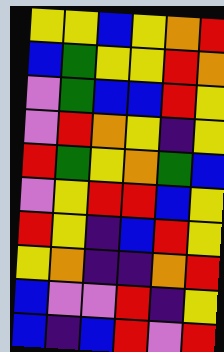[["yellow", "yellow", "blue", "yellow", "orange", "red"], ["blue", "green", "yellow", "yellow", "red", "orange"], ["violet", "green", "blue", "blue", "red", "yellow"], ["violet", "red", "orange", "yellow", "indigo", "yellow"], ["red", "green", "yellow", "orange", "green", "blue"], ["violet", "yellow", "red", "red", "blue", "yellow"], ["red", "yellow", "indigo", "blue", "red", "yellow"], ["yellow", "orange", "indigo", "indigo", "orange", "red"], ["blue", "violet", "violet", "red", "indigo", "yellow"], ["blue", "indigo", "blue", "red", "violet", "red"]]